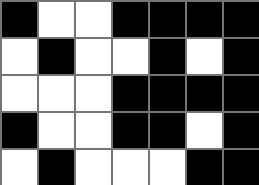[["black", "white", "white", "black", "black", "black", "black"], ["white", "black", "white", "white", "black", "white", "black"], ["white", "white", "white", "black", "black", "black", "black"], ["black", "white", "white", "black", "black", "white", "black"], ["white", "black", "white", "white", "white", "black", "black"]]